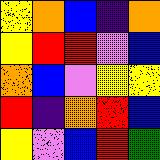[["yellow", "orange", "blue", "indigo", "orange"], ["yellow", "red", "red", "violet", "blue"], ["orange", "blue", "violet", "yellow", "yellow"], ["red", "indigo", "orange", "red", "blue"], ["yellow", "violet", "blue", "red", "green"]]